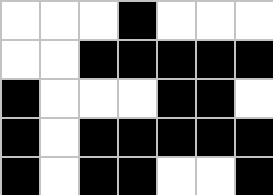[["white", "white", "white", "black", "white", "white", "white"], ["white", "white", "black", "black", "black", "black", "black"], ["black", "white", "white", "white", "black", "black", "white"], ["black", "white", "black", "black", "black", "black", "black"], ["black", "white", "black", "black", "white", "white", "black"]]